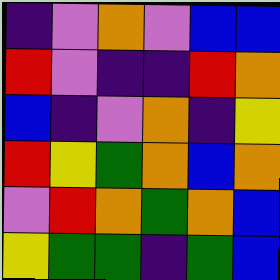[["indigo", "violet", "orange", "violet", "blue", "blue"], ["red", "violet", "indigo", "indigo", "red", "orange"], ["blue", "indigo", "violet", "orange", "indigo", "yellow"], ["red", "yellow", "green", "orange", "blue", "orange"], ["violet", "red", "orange", "green", "orange", "blue"], ["yellow", "green", "green", "indigo", "green", "blue"]]